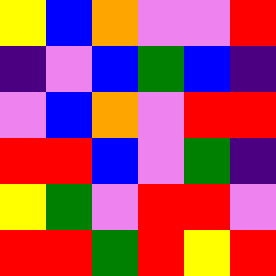[["yellow", "blue", "orange", "violet", "violet", "red"], ["indigo", "violet", "blue", "green", "blue", "indigo"], ["violet", "blue", "orange", "violet", "red", "red"], ["red", "red", "blue", "violet", "green", "indigo"], ["yellow", "green", "violet", "red", "red", "violet"], ["red", "red", "green", "red", "yellow", "red"]]